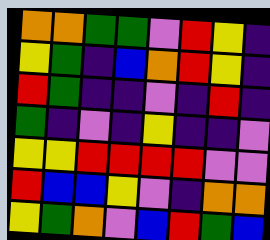[["orange", "orange", "green", "green", "violet", "red", "yellow", "indigo"], ["yellow", "green", "indigo", "blue", "orange", "red", "yellow", "indigo"], ["red", "green", "indigo", "indigo", "violet", "indigo", "red", "indigo"], ["green", "indigo", "violet", "indigo", "yellow", "indigo", "indigo", "violet"], ["yellow", "yellow", "red", "red", "red", "red", "violet", "violet"], ["red", "blue", "blue", "yellow", "violet", "indigo", "orange", "orange"], ["yellow", "green", "orange", "violet", "blue", "red", "green", "blue"]]